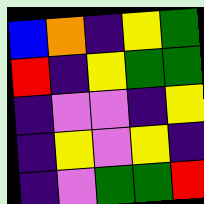[["blue", "orange", "indigo", "yellow", "green"], ["red", "indigo", "yellow", "green", "green"], ["indigo", "violet", "violet", "indigo", "yellow"], ["indigo", "yellow", "violet", "yellow", "indigo"], ["indigo", "violet", "green", "green", "red"]]